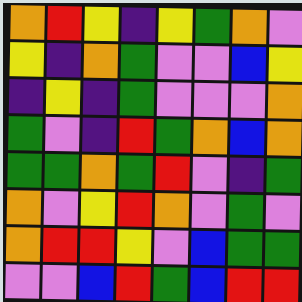[["orange", "red", "yellow", "indigo", "yellow", "green", "orange", "violet"], ["yellow", "indigo", "orange", "green", "violet", "violet", "blue", "yellow"], ["indigo", "yellow", "indigo", "green", "violet", "violet", "violet", "orange"], ["green", "violet", "indigo", "red", "green", "orange", "blue", "orange"], ["green", "green", "orange", "green", "red", "violet", "indigo", "green"], ["orange", "violet", "yellow", "red", "orange", "violet", "green", "violet"], ["orange", "red", "red", "yellow", "violet", "blue", "green", "green"], ["violet", "violet", "blue", "red", "green", "blue", "red", "red"]]